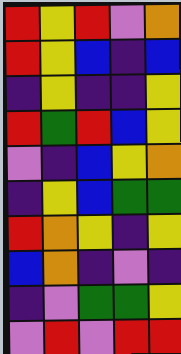[["red", "yellow", "red", "violet", "orange"], ["red", "yellow", "blue", "indigo", "blue"], ["indigo", "yellow", "indigo", "indigo", "yellow"], ["red", "green", "red", "blue", "yellow"], ["violet", "indigo", "blue", "yellow", "orange"], ["indigo", "yellow", "blue", "green", "green"], ["red", "orange", "yellow", "indigo", "yellow"], ["blue", "orange", "indigo", "violet", "indigo"], ["indigo", "violet", "green", "green", "yellow"], ["violet", "red", "violet", "red", "red"]]